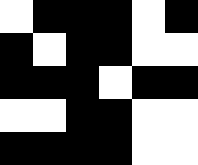[["white", "black", "black", "black", "white", "black"], ["black", "white", "black", "black", "white", "white"], ["black", "black", "black", "white", "black", "black"], ["white", "white", "black", "black", "white", "white"], ["black", "black", "black", "black", "white", "white"]]